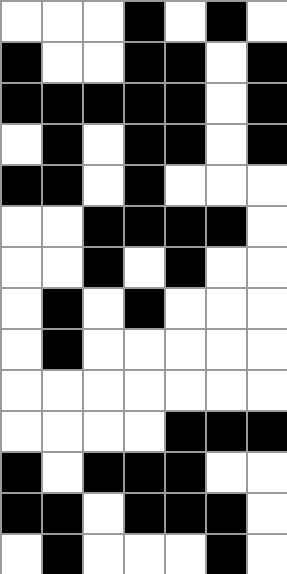[["white", "white", "white", "black", "white", "black", "white"], ["black", "white", "white", "black", "black", "white", "black"], ["black", "black", "black", "black", "black", "white", "black"], ["white", "black", "white", "black", "black", "white", "black"], ["black", "black", "white", "black", "white", "white", "white"], ["white", "white", "black", "black", "black", "black", "white"], ["white", "white", "black", "white", "black", "white", "white"], ["white", "black", "white", "black", "white", "white", "white"], ["white", "black", "white", "white", "white", "white", "white"], ["white", "white", "white", "white", "white", "white", "white"], ["white", "white", "white", "white", "black", "black", "black"], ["black", "white", "black", "black", "black", "white", "white"], ["black", "black", "white", "black", "black", "black", "white"], ["white", "black", "white", "white", "white", "black", "white"]]